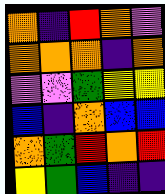[["orange", "indigo", "red", "orange", "violet"], ["orange", "orange", "orange", "indigo", "orange"], ["violet", "violet", "green", "yellow", "yellow"], ["blue", "indigo", "orange", "blue", "blue"], ["orange", "green", "red", "orange", "red"], ["yellow", "green", "blue", "indigo", "indigo"]]